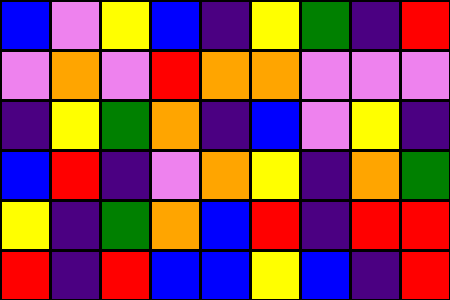[["blue", "violet", "yellow", "blue", "indigo", "yellow", "green", "indigo", "red"], ["violet", "orange", "violet", "red", "orange", "orange", "violet", "violet", "violet"], ["indigo", "yellow", "green", "orange", "indigo", "blue", "violet", "yellow", "indigo"], ["blue", "red", "indigo", "violet", "orange", "yellow", "indigo", "orange", "green"], ["yellow", "indigo", "green", "orange", "blue", "red", "indigo", "red", "red"], ["red", "indigo", "red", "blue", "blue", "yellow", "blue", "indigo", "red"]]